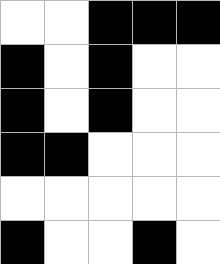[["white", "white", "black", "black", "black"], ["black", "white", "black", "white", "white"], ["black", "white", "black", "white", "white"], ["black", "black", "white", "white", "white"], ["white", "white", "white", "white", "white"], ["black", "white", "white", "black", "white"]]